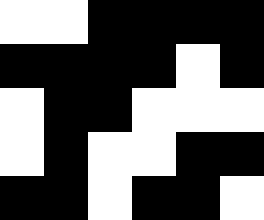[["white", "white", "black", "black", "black", "black"], ["black", "black", "black", "black", "white", "black"], ["white", "black", "black", "white", "white", "white"], ["white", "black", "white", "white", "black", "black"], ["black", "black", "white", "black", "black", "white"]]